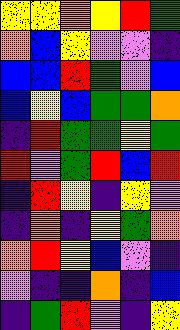[["yellow", "yellow", "orange", "yellow", "red", "green"], ["orange", "blue", "yellow", "violet", "violet", "indigo"], ["blue", "blue", "red", "green", "violet", "blue"], ["blue", "yellow", "blue", "green", "green", "orange"], ["indigo", "red", "green", "green", "yellow", "green"], ["red", "violet", "green", "red", "blue", "red"], ["indigo", "red", "yellow", "indigo", "yellow", "violet"], ["indigo", "orange", "indigo", "yellow", "green", "orange"], ["orange", "red", "yellow", "blue", "violet", "indigo"], ["violet", "indigo", "indigo", "orange", "indigo", "blue"], ["indigo", "green", "red", "violet", "indigo", "yellow"]]